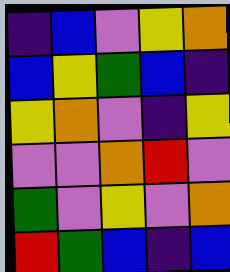[["indigo", "blue", "violet", "yellow", "orange"], ["blue", "yellow", "green", "blue", "indigo"], ["yellow", "orange", "violet", "indigo", "yellow"], ["violet", "violet", "orange", "red", "violet"], ["green", "violet", "yellow", "violet", "orange"], ["red", "green", "blue", "indigo", "blue"]]